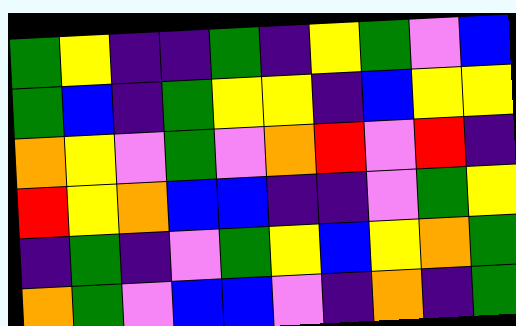[["green", "yellow", "indigo", "indigo", "green", "indigo", "yellow", "green", "violet", "blue"], ["green", "blue", "indigo", "green", "yellow", "yellow", "indigo", "blue", "yellow", "yellow"], ["orange", "yellow", "violet", "green", "violet", "orange", "red", "violet", "red", "indigo"], ["red", "yellow", "orange", "blue", "blue", "indigo", "indigo", "violet", "green", "yellow"], ["indigo", "green", "indigo", "violet", "green", "yellow", "blue", "yellow", "orange", "green"], ["orange", "green", "violet", "blue", "blue", "violet", "indigo", "orange", "indigo", "green"]]